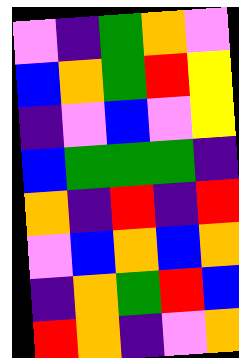[["violet", "indigo", "green", "orange", "violet"], ["blue", "orange", "green", "red", "yellow"], ["indigo", "violet", "blue", "violet", "yellow"], ["blue", "green", "green", "green", "indigo"], ["orange", "indigo", "red", "indigo", "red"], ["violet", "blue", "orange", "blue", "orange"], ["indigo", "orange", "green", "red", "blue"], ["red", "orange", "indigo", "violet", "orange"]]